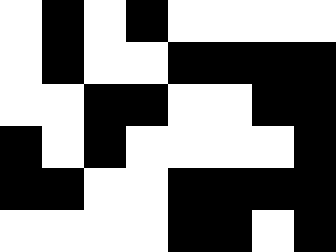[["white", "black", "white", "black", "white", "white", "white", "white"], ["white", "black", "white", "white", "black", "black", "black", "black"], ["white", "white", "black", "black", "white", "white", "black", "black"], ["black", "white", "black", "white", "white", "white", "white", "black"], ["black", "black", "white", "white", "black", "black", "black", "black"], ["white", "white", "white", "white", "black", "black", "white", "black"]]